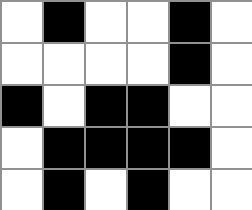[["white", "black", "white", "white", "black", "white"], ["white", "white", "white", "white", "black", "white"], ["black", "white", "black", "black", "white", "white"], ["white", "black", "black", "black", "black", "white"], ["white", "black", "white", "black", "white", "white"]]